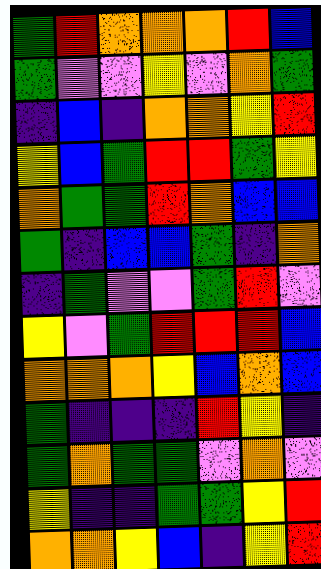[["green", "red", "orange", "orange", "orange", "red", "blue"], ["green", "violet", "violet", "yellow", "violet", "orange", "green"], ["indigo", "blue", "indigo", "orange", "orange", "yellow", "red"], ["yellow", "blue", "green", "red", "red", "green", "yellow"], ["orange", "green", "green", "red", "orange", "blue", "blue"], ["green", "indigo", "blue", "blue", "green", "indigo", "orange"], ["indigo", "green", "violet", "violet", "green", "red", "violet"], ["yellow", "violet", "green", "red", "red", "red", "blue"], ["orange", "orange", "orange", "yellow", "blue", "orange", "blue"], ["green", "indigo", "indigo", "indigo", "red", "yellow", "indigo"], ["green", "orange", "green", "green", "violet", "orange", "violet"], ["yellow", "indigo", "indigo", "green", "green", "yellow", "red"], ["orange", "orange", "yellow", "blue", "indigo", "yellow", "red"]]